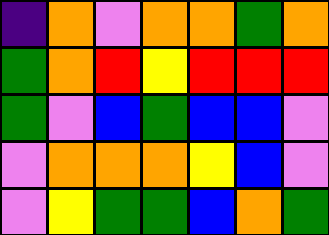[["indigo", "orange", "violet", "orange", "orange", "green", "orange"], ["green", "orange", "red", "yellow", "red", "red", "red"], ["green", "violet", "blue", "green", "blue", "blue", "violet"], ["violet", "orange", "orange", "orange", "yellow", "blue", "violet"], ["violet", "yellow", "green", "green", "blue", "orange", "green"]]